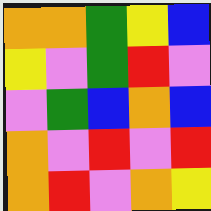[["orange", "orange", "green", "yellow", "blue"], ["yellow", "violet", "green", "red", "violet"], ["violet", "green", "blue", "orange", "blue"], ["orange", "violet", "red", "violet", "red"], ["orange", "red", "violet", "orange", "yellow"]]